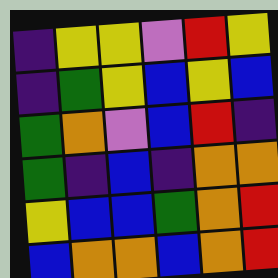[["indigo", "yellow", "yellow", "violet", "red", "yellow"], ["indigo", "green", "yellow", "blue", "yellow", "blue"], ["green", "orange", "violet", "blue", "red", "indigo"], ["green", "indigo", "blue", "indigo", "orange", "orange"], ["yellow", "blue", "blue", "green", "orange", "red"], ["blue", "orange", "orange", "blue", "orange", "red"]]